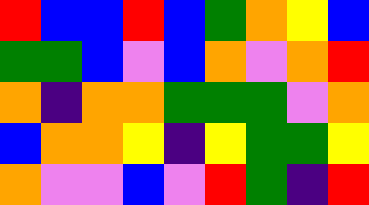[["red", "blue", "blue", "red", "blue", "green", "orange", "yellow", "blue"], ["green", "green", "blue", "violet", "blue", "orange", "violet", "orange", "red"], ["orange", "indigo", "orange", "orange", "green", "green", "green", "violet", "orange"], ["blue", "orange", "orange", "yellow", "indigo", "yellow", "green", "green", "yellow"], ["orange", "violet", "violet", "blue", "violet", "red", "green", "indigo", "red"]]